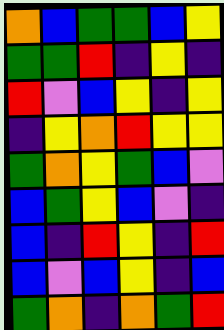[["orange", "blue", "green", "green", "blue", "yellow"], ["green", "green", "red", "indigo", "yellow", "indigo"], ["red", "violet", "blue", "yellow", "indigo", "yellow"], ["indigo", "yellow", "orange", "red", "yellow", "yellow"], ["green", "orange", "yellow", "green", "blue", "violet"], ["blue", "green", "yellow", "blue", "violet", "indigo"], ["blue", "indigo", "red", "yellow", "indigo", "red"], ["blue", "violet", "blue", "yellow", "indigo", "blue"], ["green", "orange", "indigo", "orange", "green", "red"]]